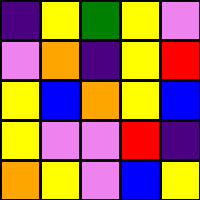[["indigo", "yellow", "green", "yellow", "violet"], ["violet", "orange", "indigo", "yellow", "red"], ["yellow", "blue", "orange", "yellow", "blue"], ["yellow", "violet", "violet", "red", "indigo"], ["orange", "yellow", "violet", "blue", "yellow"]]